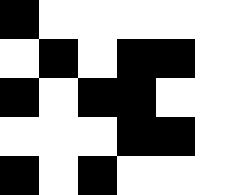[["black", "white", "white", "white", "white", "white"], ["white", "black", "white", "black", "black", "white"], ["black", "white", "black", "black", "white", "white"], ["white", "white", "white", "black", "black", "white"], ["black", "white", "black", "white", "white", "white"]]